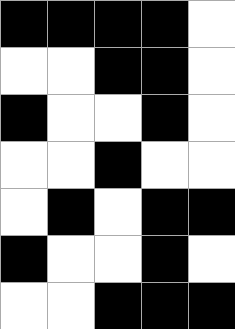[["black", "black", "black", "black", "white"], ["white", "white", "black", "black", "white"], ["black", "white", "white", "black", "white"], ["white", "white", "black", "white", "white"], ["white", "black", "white", "black", "black"], ["black", "white", "white", "black", "white"], ["white", "white", "black", "black", "black"]]